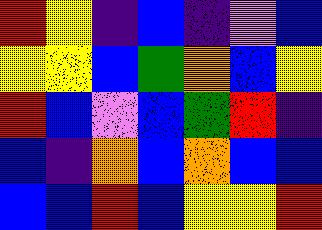[["red", "yellow", "indigo", "blue", "indigo", "violet", "blue"], ["yellow", "yellow", "blue", "green", "orange", "blue", "yellow"], ["red", "blue", "violet", "blue", "green", "red", "indigo"], ["blue", "indigo", "orange", "blue", "orange", "blue", "blue"], ["blue", "blue", "red", "blue", "yellow", "yellow", "red"]]